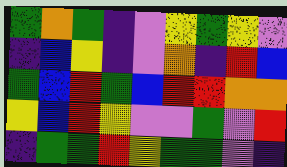[["green", "orange", "green", "indigo", "violet", "yellow", "green", "yellow", "violet"], ["indigo", "blue", "yellow", "indigo", "violet", "orange", "indigo", "red", "blue"], ["green", "blue", "red", "green", "blue", "red", "red", "orange", "orange"], ["yellow", "blue", "red", "yellow", "violet", "violet", "green", "violet", "red"], ["indigo", "green", "green", "red", "yellow", "green", "green", "violet", "indigo"]]